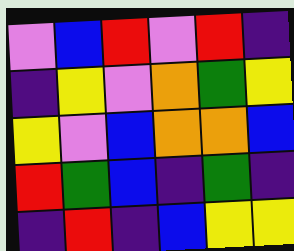[["violet", "blue", "red", "violet", "red", "indigo"], ["indigo", "yellow", "violet", "orange", "green", "yellow"], ["yellow", "violet", "blue", "orange", "orange", "blue"], ["red", "green", "blue", "indigo", "green", "indigo"], ["indigo", "red", "indigo", "blue", "yellow", "yellow"]]